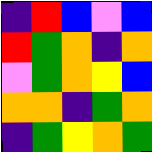[["indigo", "red", "blue", "violet", "blue"], ["red", "green", "orange", "indigo", "orange"], ["violet", "green", "orange", "yellow", "blue"], ["orange", "orange", "indigo", "green", "orange"], ["indigo", "green", "yellow", "orange", "green"]]